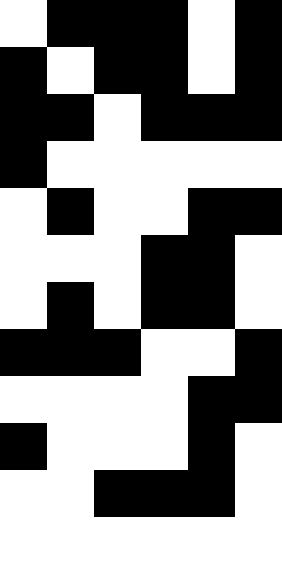[["white", "black", "black", "black", "white", "black"], ["black", "white", "black", "black", "white", "black"], ["black", "black", "white", "black", "black", "black"], ["black", "white", "white", "white", "white", "white"], ["white", "black", "white", "white", "black", "black"], ["white", "white", "white", "black", "black", "white"], ["white", "black", "white", "black", "black", "white"], ["black", "black", "black", "white", "white", "black"], ["white", "white", "white", "white", "black", "black"], ["black", "white", "white", "white", "black", "white"], ["white", "white", "black", "black", "black", "white"], ["white", "white", "white", "white", "white", "white"]]